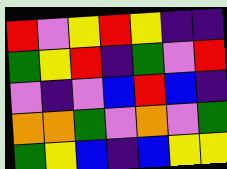[["red", "violet", "yellow", "red", "yellow", "indigo", "indigo"], ["green", "yellow", "red", "indigo", "green", "violet", "red"], ["violet", "indigo", "violet", "blue", "red", "blue", "indigo"], ["orange", "orange", "green", "violet", "orange", "violet", "green"], ["green", "yellow", "blue", "indigo", "blue", "yellow", "yellow"]]